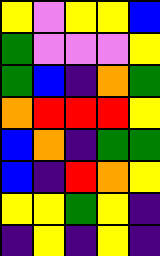[["yellow", "violet", "yellow", "yellow", "blue"], ["green", "violet", "violet", "violet", "yellow"], ["green", "blue", "indigo", "orange", "green"], ["orange", "red", "red", "red", "yellow"], ["blue", "orange", "indigo", "green", "green"], ["blue", "indigo", "red", "orange", "yellow"], ["yellow", "yellow", "green", "yellow", "indigo"], ["indigo", "yellow", "indigo", "yellow", "indigo"]]